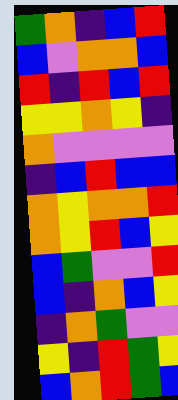[["green", "orange", "indigo", "blue", "red"], ["blue", "violet", "orange", "orange", "blue"], ["red", "indigo", "red", "blue", "red"], ["yellow", "yellow", "orange", "yellow", "indigo"], ["orange", "violet", "violet", "violet", "violet"], ["indigo", "blue", "red", "blue", "blue"], ["orange", "yellow", "orange", "orange", "red"], ["orange", "yellow", "red", "blue", "yellow"], ["blue", "green", "violet", "violet", "red"], ["blue", "indigo", "orange", "blue", "yellow"], ["indigo", "orange", "green", "violet", "violet"], ["yellow", "indigo", "red", "green", "yellow"], ["blue", "orange", "red", "green", "blue"]]